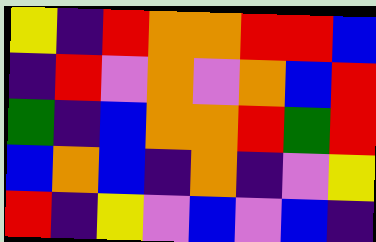[["yellow", "indigo", "red", "orange", "orange", "red", "red", "blue"], ["indigo", "red", "violet", "orange", "violet", "orange", "blue", "red"], ["green", "indigo", "blue", "orange", "orange", "red", "green", "red"], ["blue", "orange", "blue", "indigo", "orange", "indigo", "violet", "yellow"], ["red", "indigo", "yellow", "violet", "blue", "violet", "blue", "indigo"]]